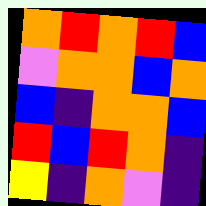[["orange", "red", "orange", "red", "blue"], ["violet", "orange", "orange", "blue", "orange"], ["blue", "indigo", "orange", "orange", "blue"], ["red", "blue", "red", "orange", "indigo"], ["yellow", "indigo", "orange", "violet", "indigo"]]